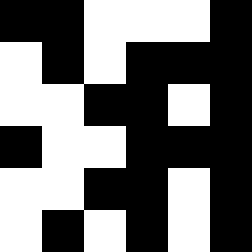[["black", "black", "white", "white", "white", "black"], ["white", "black", "white", "black", "black", "black"], ["white", "white", "black", "black", "white", "black"], ["black", "white", "white", "black", "black", "black"], ["white", "white", "black", "black", "white", "black"], ["white", "black", "white", "black", "white", "black"]]